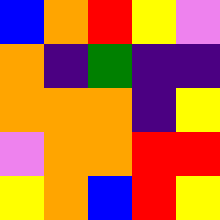[["blue", "orange", "red", "yellow", "violet"], ["orange", "indigo", "green", "indigo", "indigo"], ["orange", "orange", "orange", "indigo", "yellow"], ["violet", "orange", "orange", "red", "red"], ["yellow", "orange", "blue", "red", "yellow"]]